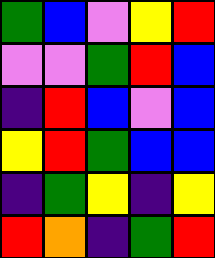[["green", "blue", "violet", "yellow", "red"], ["violet", "violet", "green", "red", "blue"], ["indigo", "red", "blue", "violet", "blue"], ["yellow", "red", "green", "blue", "blue"], ["indigo", "green", "yellow", "indigo", "yellow"], ["red", "orange", "indigo", "green", "red"]]